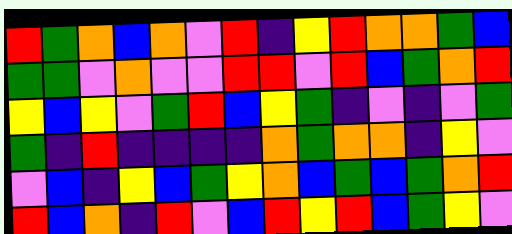[["red", "green", "orange", "blue", "orange", "violet", "red", "indigo", "yellow", "red", "orange", "orange", "green", "blue"], ["green", "green", "violet", "orange", "violet", "violet", "red", "red", "violet", "red", "blue", "green", "orange", "red"], ["yellow", "blue", "yellow", "violet", "green", "red", "blue", "yellow", "green", "indigo", "violet", "indigo", "violet", "green"], ["green", "indigo", "red", "indigo", "indigo", "indigo", "indigo", "orange", "green", "orange", "orange", "indigo", "yellow", "violet"], ["violet", "blue", "indigo", "yellow", "blue", "green", "yellow", "orange", "blue", "green", "blue", "green", "orange", "red"], ["red", "blue", "orange", "indigo", "red", "violet", "blue", "red", "yellow", "red", "blue", "green", "yellow", "violet"]]